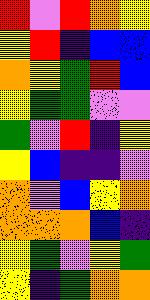[["red", "violet", "red", "orange", "yellow"], ["yellow", "red", "indigo", "blue", "blue"], ["orange", "yellow", "green", "red", "blue"], ["yellow", "green", "green", "violet", "violet"], ["green", "violet", "red", "indigo", "yellow"], ["yellow", "blue", "indigo", "indigo", "violet"], ["orange", "violet", "blue", "yellow", "orange"], ["orange", "orange", "orange", "blue", "indigo"], ["yellow", "green", "violet", "yellow", "green"], ["yellow", "indigo", "green", "orange", "orange"]]